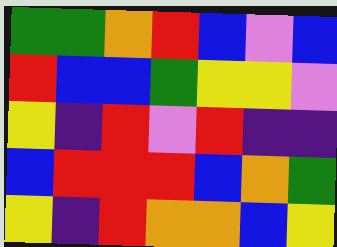[["green", "green", "orange", "red", "blue", "violet", "blue"], ["red", "blue", "blue", "green", "yellow", "yellow", "violet"], ["yellow", "indigo", "red", "violet", "red", "indigo", "indigo"], ["blue", "red", "red", "red", "blue", "orange", "green"], ["yellow", "indigo", "red", "orange", "orange", "blue", "yellow"]]